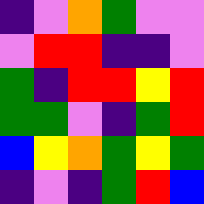[["indigo", "violet", "orange", "green", "violet", "violet"], ["violet", "red", "red", "indigo", "indigo", "violet"], ["green", "indigo", "red", "red", "yellow", "red"], ["green", "green", "violet", "indigo", "green", "red"], ["blue", "yellow", "orange", "green", "yellow", "green"], ["indigo", "violet", "indigo", "green", "red", "blue"]]